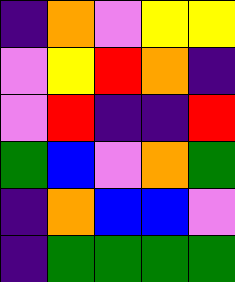[["indigo", "orange", "violet", "yellow", "yellow"], ["violet", "yellow", "red", "orange", "indigo"], ["violet", "red", "indigo", "indigo", "red"], ["green", "blue", "violet", "orange", "green"], ["indigo", "orange", "blue", "blue", "violet"], ["indigo", "green", "green", "green", "green"]]